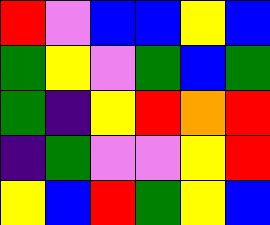[["red", "violet", "blue", "blue", "yellow", "blue"], ["green", "yellow", "violet", "green", "blue", "green"], ["green", "indigo", "yellow", "red", "orange", "red"], ["indigo", "green", "violet", "violet", "yellow", "red"], ["yellow", "blue", "red", "green", "yellow", "blue"]]